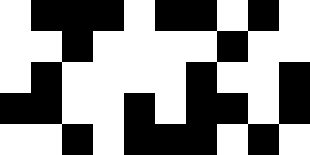[["white", "black", "black", "black", "white", "black", "black", "white", "black", "white"], ["white", "white", "black", "white", "white", "white", "white", "black", "white", "white"], ["white", "black", "white", "white", "white", "white", "black", "white", "white", "black"], ["black", "black", "white", "white", "black", "white", "black", "black", "white", "black"], ["white", "white", "black", "white", "black", "black", "black", "white", "black", "white"]]